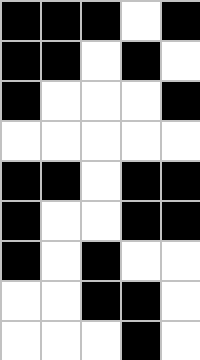[["black", "black", "black", "white", "black"], ["black", "black", "white", "black", "white"], ["black", "white", "white", "white", "black"], ["white", "white", "white", "white", "white"], ["black", "black", "white", "black", "black"], ["black", "white", "white", "black", "black"], ["black", "white", "black", "white", "white"], ["white", "white", "black", "black", "white"], ["white", "white", "white", "black", "white"]]